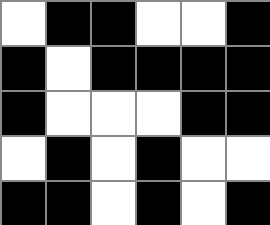[["white", "black", "black", "white", "white", "black"], ["black", "white", "black", "black", "black", "black"], ["black", "white", "white", "white", "black", "black"], ["white", "black", "white", "black", "white", "white"], ["black", "black", "white", "black", "white", "black"]]